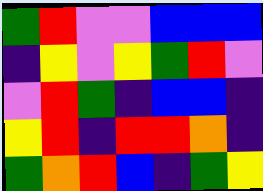[["green", "red", "violet", "violet", "blue", "blue", "blue"], ["indigo", "yellow", "violet", "yellow", "green", "red", "violet"], ["violet", "red", "green", "indigo", "blue", "blue", "indigo"], ["yellow", "red", "indigo", "red", "red", "orange", "indigo"], ["green", "orange", "red", "blue", "indigo", "green", "yellow"]]